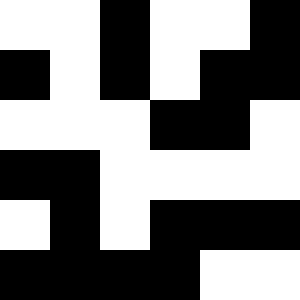[["white", "white", "black", "white", "white", "black"], ["black", "white", "black", "white", "black", "black"], ["white", "white", "white", "black", "black", "white"], ["black", "black", "white", "white", "white", "white"], ["white", "black", "white", "black", "black", "black"], ["black", "black", "black", "black", "white", "white"]]